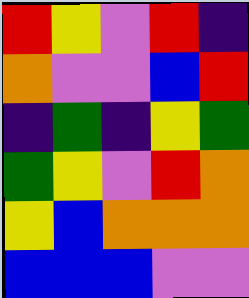[["red", "yellow", "violet", "red", "indigo"], ["orange", "violet", "violet", "blue", "red"], ["indigo", "green", "indigo", "yellow", "green"], ["green", "yellow", "violet", "red", "orange"], ["yellow", "blue", "orange", "orange", "orange"], ["blue", "blue", "blue", "violet", "violet"]]